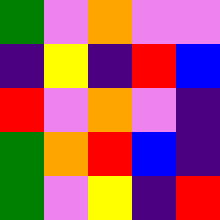[["green", "violet", "orange", "violet", "violet"], ["indigo", "yellow", "indigo", "red", "blue"], ["red", "violet", "orange", "violet", "indigo"], ["green", "orange", "red", "blue", "indigo"], ["green", "violet", "yellow", "indigo", "red"]]